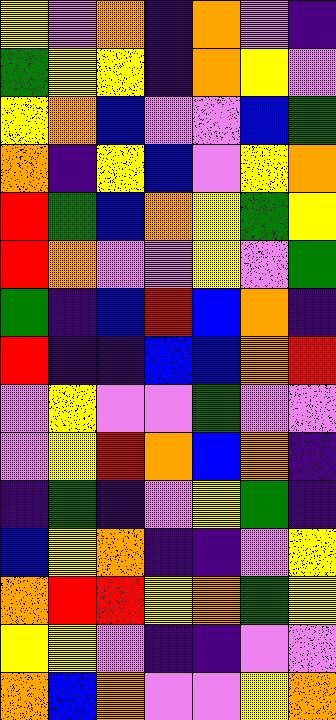[["yellow", "violet", "orange", "indigo", "orange", "violet", "indigo"], ["green", "yellow", "yellow", "indigo", "orange", "yellow", "violet"], ["yellow", "orange", "blue", "violet", "violet", "blue", "green"], ["orange", "indigo", "yellow", "blue", "violet", "yellow", "orange"], ["red", "green", "blue", "orange", "yellow", "green", "yellow"], ["red", "orange", "violet", "violet", "yellow", "violet", "green"], ["green", "indigo", "blue", "red", "blue", "orange", "indigo"], ["red", "indigo", "indigo", "blue", "blue", "orange", "red"], ["violet", "yellow", "violet", "violet", "green", "violet", "violet"], ["violet", "yellow", "red", "orange", "blue", "orange", "indigo"], ["indigo", "green", "indigo", "violet", "yellow", "green", "indigo"], ["blue", "yellow", "orange", "indigo", "indigo", "violet", "yellow"], ["orange", "red", "red", "yellow", "orange", "green", "yellow"], ["yellow", "yellow", "violet", "indigo", "indigo", "violet", "violet"], ["orange", "blue", "orange", "violet", "violet", "yellow", "orange"]]